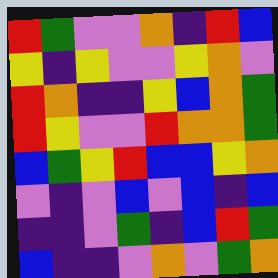[["red", "green", "violet", "violet", "orange", "indigo", "red", "blue"], ["yellow", "indigo", "yellow", "violet", "violet", "yellow", "orange", "violet"], ["red", "orange", "indigo", "indigo", "yellow", "blue", "orange", "green"], ["red", "yellow", "violet", "violet", "red", "orange", "orange", "green"], ["blue", "green", "yellow", "red", "blue", "blue", "yellow", "orange"], ["violet", "indigo", "violet", "blue", "violet", "blue", "indigo", "blue"], ["indigo", "indigo", "violet", "green", "indigo", "blue", "red", "green"], ["blue", "indigo", "indigo", "violet", "orange", "violet", "green", "orange"]]